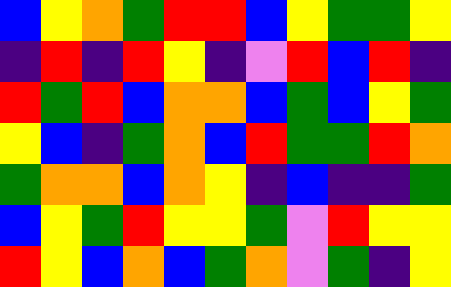[["blue", "yellow", "orange", "green", "red", "red", "blue", "yellow", "green", "green", "yellow"], ["indigo", "red", "indigo", "red", "yellow", "indigo", "violet", "red", "blue", "red", "indigo"], ["red", "green", "red", "blue", "orange", "orange", "blue", "green", "blue", "yellow", "green"], ["yellow", "blue", "indigo", "green", "orange", "blue", "red", "green", "green", "red", "orange"], ["green", "orange", "orange", "blue", "orange", "yellow", "indigo", "blue", "indigo", "indigo", "green"], ["blue", "yellow", "green", "red", "yellow", "yellow", "green", "violet", "red", "yellow", "yellow"], ["red", "yellow", "blue", "orange", "blue", "green", "orange", "violet", "green", "indigo", "yellow"]]